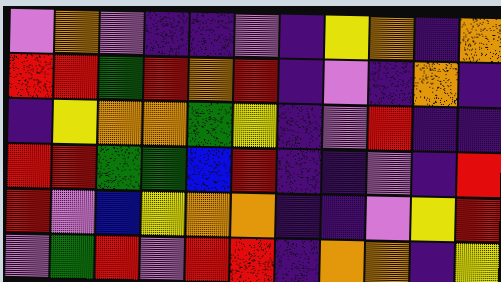[["violet", "orange", "violet", "indigo", "indigo", "violet", "indigo", "yellow", "orange", "indigo", "orange"], ["red", "red", "green", "red", "orange", "red", "indigo", "violet", "indigo", "orange", "indigo"], ["indigo", "yellow", "orange", "orange", "green", "yellow", "indigo", "violet", "red", "indigo", "indigo"], ["red", "red", "green", "green", "blue", "red", "indigo", "indigo", "violet", "indigo", "red"], ["red", "violet", "blue", "yellow", "orange", "orange", "indigo", "indigo", "violet", "yellow", "red"], ["violet", "green", "red", "violet", "red", "red", "indigo", "orange", "orange", "indigo", "yellow"]]